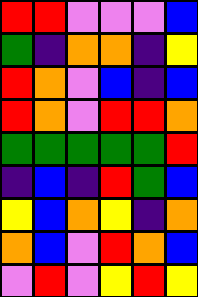[["red", "red", "violet", "violet", "violet", "blue"], ["green", "indigo", "orange", "orange", "indigo", "yellow"], ["red", "orange", "violet", "blue", "indigo", "blue"], ["red", "orange", "violet", "red", "red", "orange"], ["green", "green", "green", "green", "green", "red"], ["indigo", "blue", "indigo", "red", "green", "blue"], ["yellow", "blue", "orange", "yellow", "indigo", "orange"], ["orange", "blue", "violet", "red", "orange", "blue"], ["violet", "red", "violet", "yellow", "red", "yellow"]]